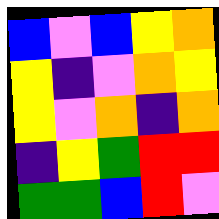[["blue", "violet", "blue", "yellow", "orange"], ["yellow", "indigo", "violet", "orange", "yellow"], ["yellow", "violet", "orange", "indigo", "orange"], ["indigo", "yellow", "green", "red", "red"], ["green", "green", "blue", "red", "violet"]]